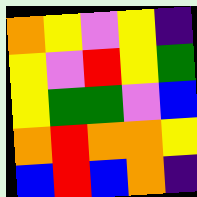[["orange", "yellow", "violet", "yellow", "indigo"], ["yellow", "violet", "red", "yellow", "green"], ["yellow", "green", "green", "violet", "blue"], ["orange", "red", "orange", "orange", "yellow"], ["blue", "red", "blue", "orange", "indigo"]]